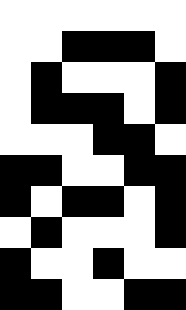[["white", "white", "white", "white", "white", "white"], ["white", "white", "black", "black", "black", "white"], ["white", "black", "white", "white", "white", "black"], ["white", "black", "black", "black", "white", "black"], ["white", "white", "white", "black", "black", "white"], ["black", "black", "white", "white", "black", "black"], ["black", "white", "black", "black", "white", "black"], ["white", "black", "white", "white", "white", "black"], ["black", "white", "white", "black", "white", "white"], ["black", "black", "white", "white", "black", "black"]]